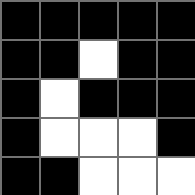[["black", "black", "black", "black", "black"], ["black", "black", "white", "black", "black"], ["black", "white", "black", "black", "black"], ["black", "white", "white", "white", "black"], ["black", "black", "white", "white", "white"]]